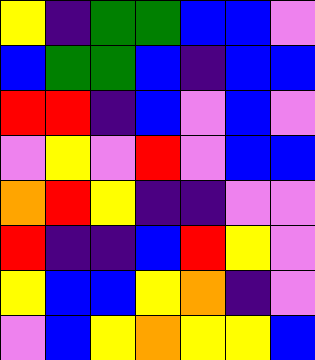[["yellow", "indigo", "green", "green", "blue", "blue", "violet"], ["blue", "green", "green", "blue", "indigo", "blue", "blue"], ["red", "red", "indigo", "blue", "violet", "blue", "violet"], ["violet", "yellow", "violet", "red", "violet", "blue", "blue"], ["orange", "red", "yellow", "indigo", "indigo", "violet", "violet"], ["red", "indigo", "indigo", "blue", "red", "yellow", "violet"], ["yellow", "blue", "blue", "yellow", "orange", "indigo", "violet"], ["violet", "blue", "yellow", "orange", "yellow", "yellow", "blue"]]